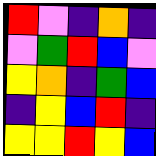[["red", "violet", "indigo", "orange", "indigo"], ["violet", "green", "red", "blue", "violet"], ["yellow", "orange", "indigo", "green", "blue"], ["indigo", "yellow", "blue", "red", "indigo"], ["yellow", "yellow", "red", "yellow", "blue"]]